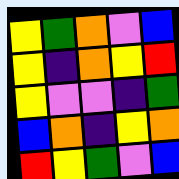[["yellow", "green", "orange", "violet", "blue"], ["yellow", "indigo", "orange", "yellow", "red"], ["yellow", "violet", "violet", "indigo", "green"], ["blue", "orange", "indigo", "yellow", "orange"], ["red", "yellow", "green", "violet", "blue"]]